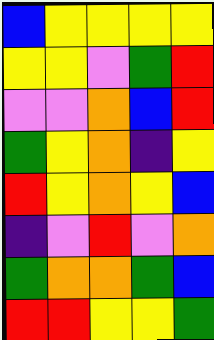[["blue", "yellow", "yellow", "yellow", "yellow"], ["yellow", "yellow", "violet", "green", "red"], ["violet", "violet", "orange", "blue", "red"], ["green", "yellow", "orange", "indigo", "yellow"], ["red", "yellow", "orange", "yellow", "blue"], ["indigo", "violet", "red", "violet", "orange"], ["green", "orange", "orange", "green", "blue"], ["red", "red", "yellow", "yellow", "green"]]